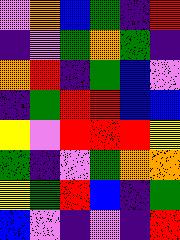[["violet", "orange", "blue", "green", "indigo", "red"], ["indigo", "violet", "green", "orange", "green", "indigo"], ["orange", "red", "indigo", "green", "blue", "violet"], ["indigo", "green", "red", "red", "blue", "blue"], ["yellow", "violet", "red", "red", "red", "yellow"], ["green", "indigo", "violet", "green", "orange", "orange"], ["yellow", "green", "red", "blue", "indigo", "green"], ["blue", "violet", "indigo", "violet", "indigo", "red"]]